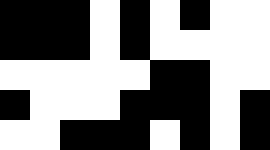[["black", "black", "black", "white", "black", "white", "black", "white", "white"], ["black", "black", "black", "white", "black", "white", "white", "white", "white"], ["white", "white", "white", "white", "white", "black", "black", "white", "white"], ["black", "white", "white", "white", "black", "black", "black", "white", "black"], ["white", "white", "black", "black", "black", "white", "black", "white", "black"]]